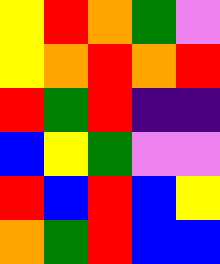[["yellow", "red", "orange", "green", "violet"], ["yellow", "orange", "red", "orange", "red"], ["red", "green", "red", "indigo", "indigo"], ["blue", "yellow", "green", "violet", "violet"], ["red", "blue", "red", "blue", "yellow"], ["orange", "green", "red", "blue", "blue"]]